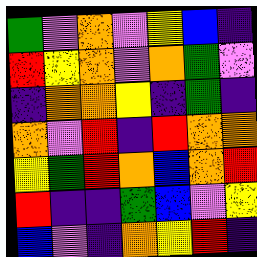[["green", "violet", "orange", "violet", "yellow", "blue", "indigo"], ["red", "yellow", "orange", "violet", "orange", "green", "violet"], ["indigo", "orange", "orange", "yellow", "indigo", "green", "indigo"], ["orange", "violet", "red", "indigo", "red", "orange", "orange"], ["yellow", "green", "red", "orange", "blue", "orange", "red"], ["red", "indigo", "indigo", "green", "blue", "violet", "yellow"], ["blue", "violet", "indigo", "orange", "yellow", "red", "indigo"]]